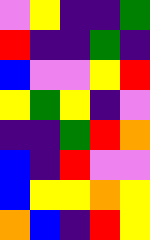[["violet", "yellow", "indigo", "indigo", "green"], ["red", "indigo", "indigo", "green", "indigo"], ["blue", "violet", "violet", "yellow", "red"], ["yellow", "green", "yellow", "indigo", "violet"], ["indigo", "indigo", "green", "red", "orange"], ["blue", "indigo", "red", "violet", "violet"], ["blue", "yellow", "yellow", "orange", "yellow"], ["orange", "blue", "indigo", "red", "yellow"]]